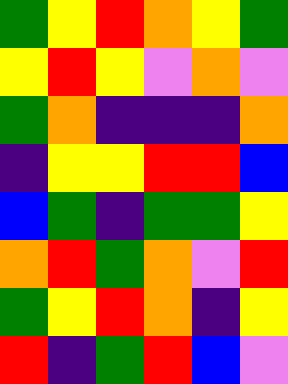[["green", "yellow", "red", "orange", "yellow", "green"], ["yellow", "red", "yellow", "violet", "orange", "violet"], ["green", "orange", "indigo", "indigo", "indigo", "orange"], ["indigo", "yellow", "yellow", "red", "red", "blue"], ["blue", "green", "indigo", "green", "green", "yellow"], ["orange", "red", "green", "orange", "violet", "red"], ["green", "yellow", "red", "orange", "indigo", "yellow"], ["red", "indigo", "green", "red", "blue", "violet"]]